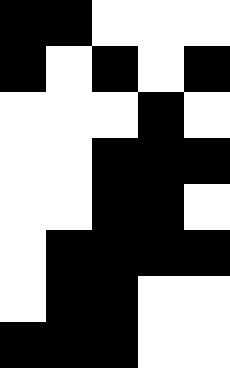[["black", "black", "white", "white", "white"], ["black", "white", "black", "white", "black"], ["white", "white", "white", "black", "white"], ["white", "white", "black", "black", "black"], ["white", "white", "black", "black", "white"], ["white", "black", "black", "black", "black"], ["white", "black", "black", "white", "white"], ["black", "black", "black", "white", "white"]]